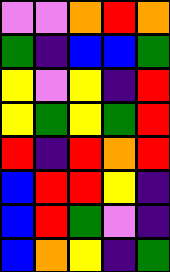[["violet", "violet", "orange", "red", "orange"], ["green", "indigo", "blue", "blue", "green"], ["yellow", "violet", "yellow", "indigo", "red"], ["yellow", "green", "yellow", "green", "red"], ["red", "indigo", "red", "orange", "red"], ["blue", "red", "red", "yellow", "indigo"], ["blue", "red", "green", "violet", "indigo"], ["blue", "orange", "yellow", "indigo", "green"]]